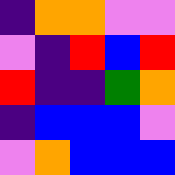[["indigo", "orange", "orange", "violet", "violet"], ["violet", "indigo", "red", "blue", "red"], ["red", "indigo", "indigo", "green", "orange"], ["indigo", "blue", "blue", "blue", "violet"], ["violet", "orange", "blue", "blue", "blue"]]